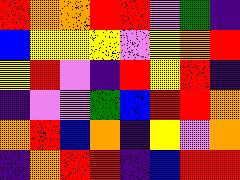[["red", "orange", "orange", "red", "red", "violet", "green", "indigo"], ["blue", "yellow", "yellow", "yellow", "violet", "yellow", "orange", "red"], ["yellow", "red", "violet", "indigo", "red", "yellow", "red", "indigo"], ["indigo", "violet", "violet", "green", "blue", "red", "red", "orange"], ["orange", "red", "blue", "orange", "indigo", "yellow", "violet", "orange"], ["indigo", "orange", "red", "red", "indigo", "blue", "red", "red"]]